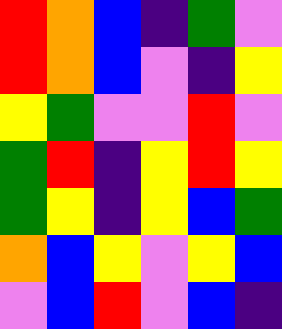[["red", "orange", "blue", "indigo", "green", "violet"], ["red", "orange", "blue", "violet", "indigo", "yellow"], ["yellow", "green", "violet", "violet", "red", "violet"], ["green", "red", "indigo", "yellow", "red", "yellow"], ["green", "yellow", "indigo", "yellow", "blue", "green"], ["orange", "blue", "yellow", "violet", "yellow", "blue"], ["violet", "blue", "red", "violet", "blue", "indigo"]]